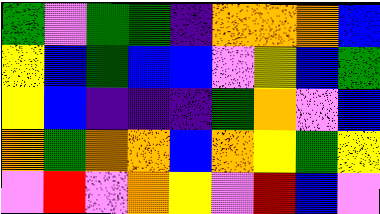[["green", "violet", "green", "green", "indigo", "orange", "orange", "orange", "blue"], ["yellow", "blue", "green", "blue", "blue", "violet", "yellow", "blue", "green"], ["yellow", "blue", "indigo", "indigo", "indigo", "green", "orange", "violet", "blue"], ["orange", "green", "orange", "orange", "blue", "orange", "yellow", "green", "yellow"], ["violet", "red", "violet", "orange", "yellow", "violet", "red", "blue", "violet"]]